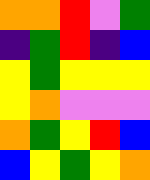[["orange", "orange", "red", "violet", "green"], ["indigo", "green", "red", "indigo", "blue"], ["yellow", "green", "yellow", "yellow", "yellow"], ["yellow", "orange", "violet", "violet", "violet"], ["orange", "green", "yellow", "red", "blue"], ["blue", "yellow", "green", "yellow", "orange"]]